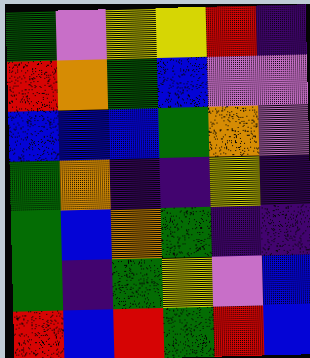[["green", "violet", "yellow", "yellow", "red", "indigo"], ["red", "orange", "green", "blue", "violet", "violet"], ["blue", "blue", "blue", "green", "orange", "violet"], ["green", "orange", "indigo", "indigo", "yellow", "indigo"], ["green", "blue", "orange", "green", "indigo", "indigo"], ["green", "indigo", "green", "yellow", "violet", "blue"], ["red", "blue", "red", "green", "red", "blue"]]